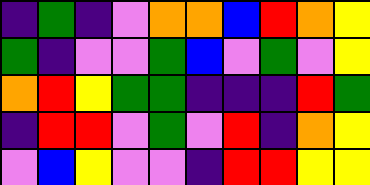[["indigo", "green", "indigo", "violet", "orange", "orange", "blue", "red", "orange", "yellow"], ["green", "indigo", "violet", "violet", "green", "blue", "violet", "green", "violet", "yellow"], ["orange", "red", "yellow", "green", "green", "indigo", "indigo", "indigo", "red", "green"], ["indigo", "red", "red", "violet", "green", "violet", "red", "indigo", "orange", "yellow"], ["violet", "blue", "yellow", "violet", "violet", "indigo", "red", "red", "yellow", "yellow"]]